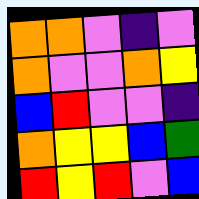[["orange", "orange", "violet", "indigo", "violet"], ["orange", "violet", "violet", "orange", "yellow"], ["blue", "red", "violet", "violet", "indigo"], ["orange", "yellow", "yellow", "blue", "green"], ["red", "yellow", "red", "violet", "blue"]]